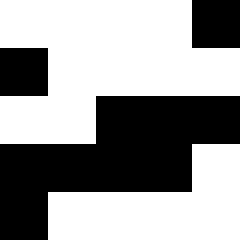[["white", "white", "white", "white", "black"], ["black", "white", "white", "white", "white"], ["white", "white", "black", "black", "black"], ["black", "black", "black", "black", "white"], ["black", "white", "white", "white", "white"]]